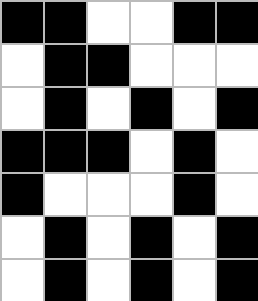[["black", "black", "white", "white", "black", "black"], ["white", "black", "black", "white", "white", "white"], ["white", "black", "white", "black", "white", "black"], ["black", "black", "black", "white", "black", "white"], ["black", "white", "white", "white", "black", "white"], ["white", "black", "white", "black", "white", "black"], ["white", "black", "white", "black", "white", "black"]]